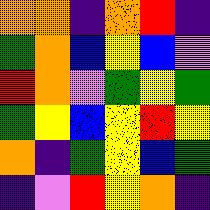[["orange", "orange", "indigo", "orange", "red", "indigo"], ["green", "orange", "blue", "yellow", "blue", "violet"], ["red", "orange", "violet", "green", "yellow", "green"], ["green", "yellow", "blue", "yellow", "red", "yellow"], ["orange", "indigo", "green", "yellow", "blue", "green"], ["indigo", "violet", "red", "yellow", "orange", "indigo"]]